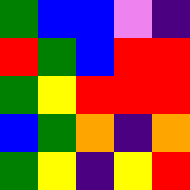[["green", "blue", "blue", "violet", "indigo"], ["red", "green", "blue", "red", "red"], ["green", "yellow", "red", "red", "red"], ["blue", "green", "orange", "indigo", "orange"], ["green", "yellow", "indigo", "yellow", "red"]]